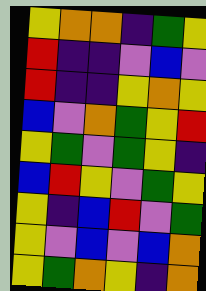[["yellow", "orange", "orange", "indigo", "green", "yellow"], ["red", "indigo", "indigo", "violet", "blue", "violet"], ["red", "indigo", "indigo", "yellow", "orange", "yellow"], ["blue", "violet", "orange", "green", "yellow", "red"], ["yellow", "green", "violet", "green", "yellow", "indigo"], ["blue", "red", "yellow", "violet", "green", "yellow"], ["yellow", "indigo", "blue", "red", "violet", "green"], ["yellow", "violet", "blue", "violet", "blue", "orange"], ["yellow", "green", "orange", "yellow", "indigo", "orange"]]